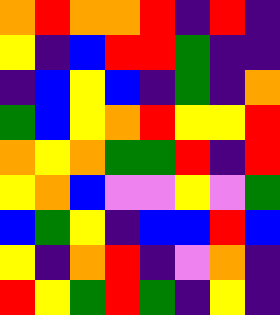[["orange", "red", "orange", "orange", "red", "indigo", "red", "indigo"], ["yellow", "indigo", "blue", "red", "red", "green", "indigo", "indigo"], ["indigo", "blue", "yellow", "blue", "indigo", "green", "indigo", "orange"], ["green", "blue", "yellow", "orange", "red", "yellow", "yellow", "red"], ["orange", "yellow", "orange", "green", "green", "red", "indigo", "red"], ["yellow", "orange", "blue", "violet", "violet", "yellow", "violet", "green"], ["blue", "green", "yellow", "indigo", "blue", "blue", "red", "blue"], ["yellow", "indigo", "orange", "red", "indigo", "violet", "orange", "indigo"], ["red", "yellow", "green", "red", "green", "indigo", "yellow", "indigo"]]